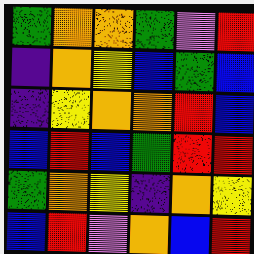[["green", "orange", "orange", "green", "violet", "red"], ["indigo", "orange", "yellow", "blue", "green", "blue"], ["indigo", "yellow", "orange", "orange", "red", "blue"], ["blue", "red", "blue", "green", "red", "red"], ["green", "orange", "yellow", "indigo", "orange", "yellow"], ["blue", "red", "violet", "orange", "blue", "red"]]